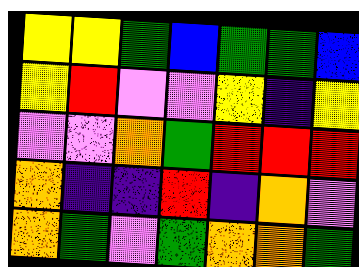[["yellow", "yellow", "green", "blue", "green", "green", "blue"], ["yellow", "red", "violet", "violet", "yellow", "indigo", "yellow"], ["violet", "violet", "orange", "green", "red", "red", "red"], ["orange", "indigo", "indigo", "red", "indigo", "orange", "violet"], ["orange", "green", "violet", "green", "orange", "orange", "green"]]